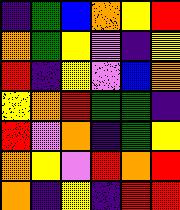[["indigo", "green", "blue", "orange", "yellow", "red"], ["orange", "green", "yellow", "violet", "indigo", "yellow"], ["red", "indigo", "yellow", "violet", "blue", "orange"], ["yellow", "orange", "red", "green", "green", "indigo"], ["red", "violet", "orange", "indigo", "green", "yellow"], ["orange", "yellow", "violet", "red", "orange", "red"], ["orange", "indigo", "yellow", "indigo", "red", "red"]]